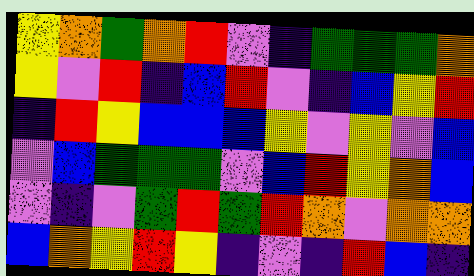[["yellow", "orange", "green", "orange", "red", "violet", "indigo", "green", "green", "green", "orange"], ["yellow", "violet", "red", "indigo", "blue", "red", "violet", "indigo", "blue", "yellow", "red"], ["indigo", "red", "yellow", "blue", "blue", "blue", "yellow", "violet", "yellow", "violet", "blue"], ["violet", "blue", "green", "green", "green", "violet", "blue", "red", "yellow", "orange", "blue"], ["violet", "indigo", "violet", "green", "red", "green", "red", "orange", "violet", "orange", "orange"], ["blue", "orange", "yellow", "red", "yellow", "indigo", "violet", "indigo", "red", "blue", "indigo"]]